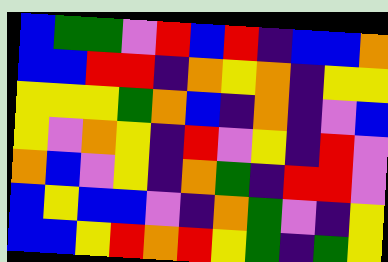[["blue", "green", "green", "violet", "red", "blue", "red", "indigo", "blue", "blue", "orange"], ["blue", "blue", "red", "red", "indigo", "orange", "yellow", "orange", "indigo", "yellow", "yellow"], ["yellow", "yellow", "yellow", "green", "orange", "blue", "indigo", "orange", "indigo", "violet", "blue"], ["yellow", "violet", "orange", "yellow", "indigo", "red", "violet", "yellow", "indigo", "red", "violet"], ["orange", "blue", "violet", "yellow", "indigo", "orange", "green", "indigo", "red", "red", "violet"], ["blue", "yellow", "blue", "blue", "violet", "indigo", "orange", "green", "violet", "indigo", "yellow"], ["blue", "blue", "yellow", "red", "orange", "red", "yellow", "green", "indigo", "green", "yellow"]]